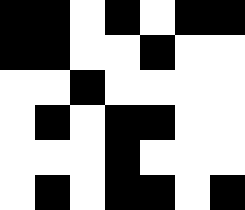[["black", "black", "white", "black", "white", "black", "black"], ["black", "black", "white", "white", "black", "white", "white"], ["white", "white", "black", "white", "white", "white", "white"], ["white", "black", "white", "black", "black", "white", "white"], ["white", "white", "white", "black", "white", "white", "white"], ["white", "black", "white", "black", "black", "white", "black"]]